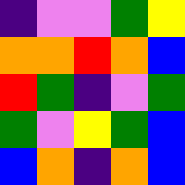[["indigo", "violet", "violet", "green", "yellow"], ["orange", "orange", "red", "orange", "blue"], ["red", "green", "indigo", "violet", "green"], ["green", "violet", "yellow", "green", "blue"], ["blue", "orange", "indigo", "orange", "blue"]]